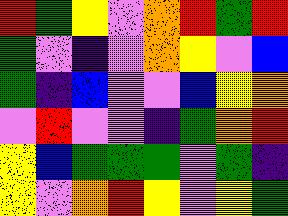[["red", "green", "yellow", "violet", "orange", "red", "green", "red"], ["green", "violet", "indigo", "violet", "orange", "yellow", "violet", "blue"], ["green", "indigo", "blue", "violet", "violet", "blue", "yellow", "orange"], ["violet", "red", "violet", "violet", "indigo", "green", "orange", "red"], ["yellow", "blue", "green", "green", "green", "violet", "green", "indigo"], ["yellow", "violet", "orange", "red", "yellow", "violet", "yellow", "green"]]